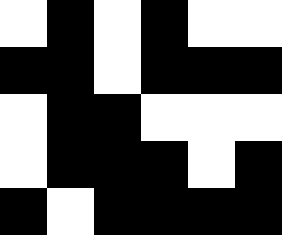[["white", "black", "white", "black", "white", "white"], ["black", "black", "white", "black", "black", "black"], ["white", "black", "black", "white", "white", "white"], ["white", "black", "black", "black", "white", "black"], ["black", "white", "black", "black", "black", "black"]]